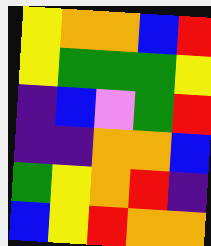[["yellow", "orange", "orange", "blue", "red"], ["yellow", "green", "green", "green", "yellow"], ["indigo", "blue", "violet", "green", "red"], ["indigo", "indigo", "orange", "orange", "blue"], ["green", "yellow", "orange", "red", "indigo"], ["blue", "yellow", "red", "orange", "orange"]]